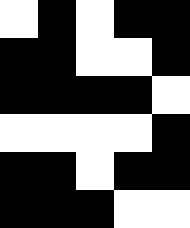[["white", "black", "white", "black", "black"], ["black", "black", "white", "white", "black"], ["black", "black", "black", "black", "white"], ["white", "white", "white", "white", "black"], ["black", "black", "white", "black", "black"], ["black", "black", "black", "white", "white"]]